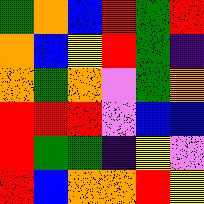[["green", "orange", "blue", "red", "green", "red"], ["orange", "blue", "yellow", "red", "green", "indigo"], ["orange", "green", "orange", "violet", "green", "orange"], ["red", "red", "red", "violet", "blue", "blue"], ["red", "green", "green", "indigo", "yellow", "violet"], ["red", "blue", "orange", "orange", "red", "yellow"]]